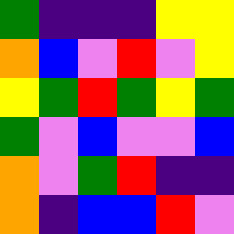[["green", "indigo", "indigo", "indigo", "yellow", "yellow"], ["orange", "blue", "violet", "red", "violet", "yellow"], ["yellow", "green", "red", "green", "yellow", "green"], ["green", "violet", "blue", "violet", "violet", "blue"], ["orange", "violet", "green", "red", "indigo", "indigo"], ["orange", "indigo", "blue", "blue", "red", "violet"]]